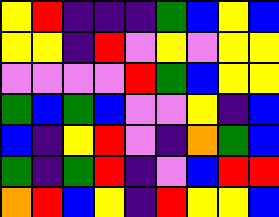[["yellow", "red", "indigo", "indigo", "indigo", "green", "blue", "yellow", "blue"], ["yellow", "yellow", "indigo", "red", "violet", "yellow", "violet", "yellow", "yellow"], ["violet", "violet", "violet", "violet", "red", "green", "blue", "yellow", "yellow"], ["green", "blue", "green", "blue", "violet", "violet", "yellow", "indigo", "blue"], ["blue", "indigo", "yellow", "red", "violet", "indigo", "orange", "green", "blue"], ["green", "indigo", "green", "red", "indigo", "violet", "blue", "red", "red"], ["orange", "red", "blue", "yellow", "indigo", "red", "yellow", "yellow", "blue"]]